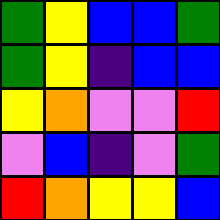[["green", "yellow", "blue", "blue", "green"], ["green", "yellow", "indigo", "blue", "blue"], ["yellow", "orange", "violet", "violet", "red"], ["violet", "blue", "indigo", "violet", "green"], ["red", "orange", "yellow", "yellow", "blue"]]